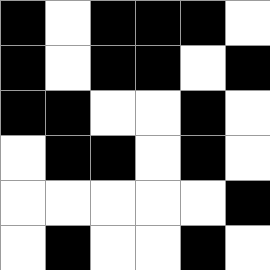[["black", "white", "black", "black", "black", "white"], ["black", "white", "black", "black", "white", "black"], ["black", "black", "white", "white", "black", "white"], ["white", "black", "black", "white", "black", "white"], ["white", "white", "white", "white", "white", "black"], ["white", "black", "white", "white", "black", "white"]]